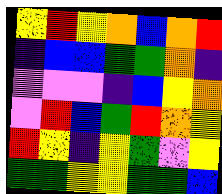[["yellow", "red", "yellow", "orange", "blue", "orange", "red"], ["indigo", "blue", "blue", "green", "green", "orange", "indigo"], ["violet", "violet", "violet", "indigo", "blue", "yellow", "orange"], ["violet", "red", "blue", "green", "red", "orange", "yellow"], ["red", "yellow", "indigo", "yellow", "green", "violet", "yellow"], ["green", "green", "yellow", "yellow", "green", "green", "blue"]]